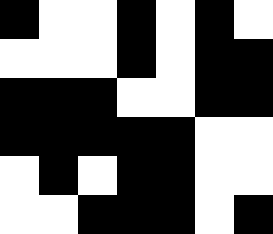[["black", "white", "white", "black", "white", "black", "white"], ["white", "white", "white", "black", "white", "black", "black"], ["black", "black", "black", "white", "white", "black", "black"], ["black", "black", "black", "black", "black", "white", "white"], ["white", "black", "white", "black", "black", "white", "white"], ["white", "white", "black", "black", "black", "white", "black"]]